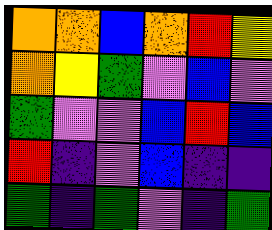[["orange", "orange", "blue", "orange", "red", "yellow"], ["orange", "yellow", "green", "violet", "blue", "violet"], ["green", "violet", "violet", "blue", "red", "blue"], ["red", "indigo", "violet", "blue", "indigo", "indigo"], ["green", "indigo", "green", "violet", "indigo", "green"]]